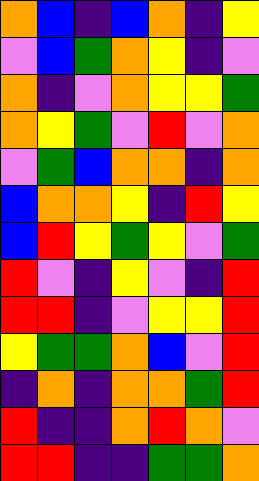[["orange", "blue", "indigo", "blue", "orange", "indigo", "yellow"], ["violet", "blue", "green", "orange", "yellow", "indigo", "violet"], ["orange", "indigo", "violet", "orange", "yellow", "yellow", "green"], ["orange", "yellow", "green", "violet", "red", "violet", "orange"], ["violet", "green", "blue", "orange", "orange", "indigo", "orange"], ["blue", "orange", "orange", "yellow", "indigo", "red", "yellow"], ["blue", "red", "yellow", "green", "yellow", "violet", "green"], ["red", "violet", "indigo", "yellow", "violet", "indigo", "red"], ["red", "red", "indigo", "violet", "yellow", "yellow", "red"], ["yellow", "green", "green", "orange", "blue", "violet", "red"], ["indigo", "orange", "indigo", "orange", "orange", "green", "red"], ["red", "indigo", "indigo", "orange", "red", "orange", "violet"], ["red", "red", "indigo", "indigo", "green", "green", "orange"]]